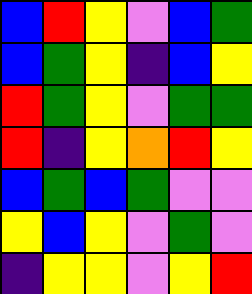[["blue", "red", "yellow", "violet", "blue", "green"], ["blue", "green", "yellow", "indigo", "blue", "yellow"], ["red", "green", "yellow", "violet", "green", "green"], ["red", "indigo", "yellow", "orange", "red", "yellow"], ["blue", "green", "blue", "green", "violet", "violet"], ["yellow", "blue", "yellow", "violet", "green", "violet"], ["indigo", "yellow", "yellow", "violet", "yellow", "red"]]